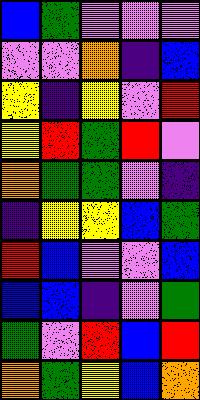[["blue", "green", "violet", "violet", "violet"], ["violet", "violet", "orange", "indigo", "blue"], ["yellow", "indigo", "yellow", "violet", "red"], ["yellow", "red", "green", "red", "violet"], ["orange", "green", "green", "violet", "indigo"], ["indigo", "yellow", "yellow", "blue", "green"], ["red", "blue", "violet", "violet", "blue"], ["blue", "blue", "indigo", "violet", "green"], ["green", "violet", "red", "blue", "red"], ["orange", "green", "yellow", "blue", "orange"]]